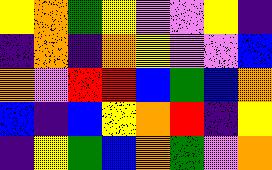[["yellow", "orange", "green", "yellow", "violet", "violet", "yellow", "indigo"], ["indigo", "orange", "indigo", "orange", "yellow", "violet", "violet", "blue"], ["orange", "violet", "red", "red", "blue", "green", "blue", "orange"], ["blue", "indigo", "blue", "yellow", "orange", "red", "indigo", "yellow"], ["indigo", "yellow", "green", "blue", "orange", "green", "violet", "orange"]]